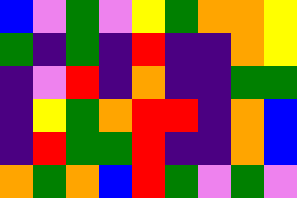[["blue", "violet", "green", "violet", "yellow", "green", "orange", "orange", "yellow"], ["green", "indigo", "green", "indigo", "red", "indigo", "indigo", "orange", "yellow"], ["indigo", "violet", "red", "indigo", "orange", "indigo", "indigo", "green", "green"], ["indigo", "yellow", "green", "orange", "red", "red", "indigo", "orange", "blue"], ["indigo", "red", "green", "green", "red", "indigo", "indigo", "orange", "blue"], ["orange", "green", "orange", "blue", "red", "green", "violet", "green", "violet"]]